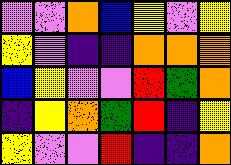[["violet", "violet", "orange", "blue", "yellow", "violet", "yellow"], ["yellow", "violet", "indigo", "indigo", "orange", "orange", "orange"], ["blue", "yellow", "violet", "violet", "red", "green", "orange"], ["indigo", "yellow", "orange", "green", "red", "indigo", "yellow"], ["yellow", "violet", "violet", "red", "indigo", "indigo", "orange"]]